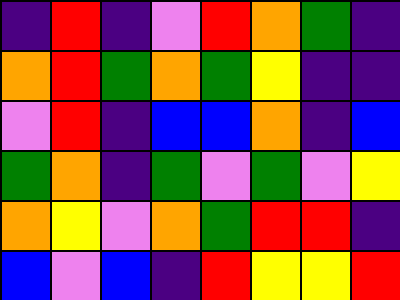[["indigo", "red", "indigo", "violet", "red", "orange", "green", "indigo"], ["orange", "red", "green", "orange", "green", "yellow", "indigo", "indigo"], ["violet", "red", "indigo", "blue", "blue", "orange", "indigo", "blue"], ["green", "orange", "indigo", "green", "violet", "green", "violet", "yellow"], ["orange", "yellow", "violet", "orange", "green", "red", "red", "indigo"], ["blue", "violet", "blue", "indigo", "red", "yellow", "yellow", "red"]]